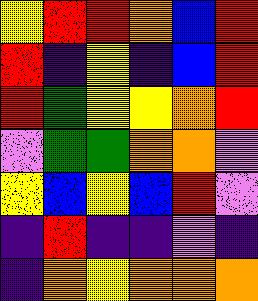[["yellow", "red", "red", "orange", "blue", "red"], ["red", "indigo", "yellow", "indigo", "blue", "red"], ["red", "green", "yellow", "yellow", "orange", "red"], ["violet", "green", "green", "orange", "orange", "violet"], ["yellow", "blue", "yellow", "blue", "red", "violet"], ["indigo", "red", "indigo", "indigo", "violet", "indigo"], ["indigo", "orange", "yellow", "orange", "orange", "orange"]]